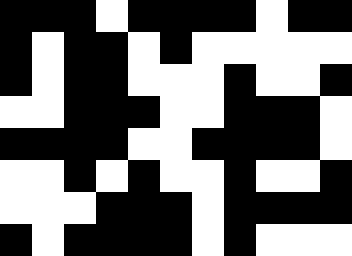[["black", "black", "black", "white", "black", "black", "black", "black", "white", "black", "black"], ["black", "white", "black", "black", "white", "black", "white", "white", "white", "white", "white"], ["black", "white", "black", "black", "white", "white", "white", "black", "white", "white", "black"], ["white", "white", "black", "black", "black", "white", "white", "black", "black", "black", "white"], ["black", "black", "black", "black", "white", "white", "black", "black", "black", "black", "white"], ["white", "white", "black", "white", "black", "white", "white", "black", "white", "white", "black"], ["white", "white", "white", "black", "black", "black", "white", "black", "black", "black", "black"], ["black", "white", "black", "black", "black", "black", "white", "black", "white", "white", "white"]]